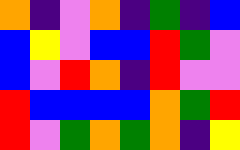[["orange", "indigo", "violet", "orange", "indigo", "green", "indigo", "blue"], ["blue", "yellow", "violet", "blue", "blue", "red", "green", "violet"], ["blue", "violet", "red", "orange", "indigo", "red", "violet", "violet"], ["red", "blue", "blue", "blue", "blue", "orange", "green", "red"], ["red", "violet", "green", "orange", "green", "orange", "indigo", "yellow"]]